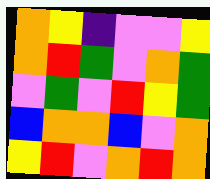[["orange", "yellow", "indigo", "violet", "violet", "yellow"], ["orange", "red", "green", "violet", "orange", "green"], ["violet", "green", "violet", "red", "yellow", "green"], ["blue", "orange", "orange", "blue", "violet", "orange"], ["yellow", "red", "violet", "orange", "red", "orange"]]